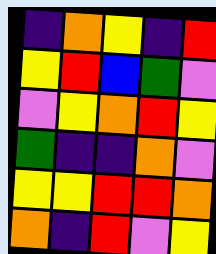[["indigo", "orange", "yellow", "indigo", "red"], ["yellow", "red", "blue", "green", "violet"], ["violet", "yellow", "orange", "red", "yellow"], ["green", "indigo", "indigo", "orange", "violet"], ["yellow", "yellow", "red", "red", "orange"], ["orange", "indigo", "red", "violet", "yellow"]]